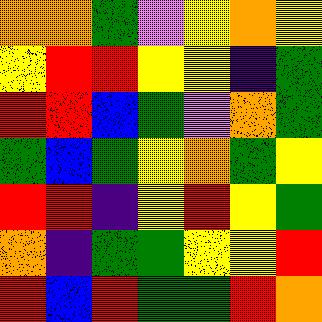[["orange", "orange", "green", "violet", "yellow", "orange", "yellow"], ["yellow", "red", "red", "yellow", "yellow", "indigo", "green"], ["red", "red", "blue", "green", "violet", "orange", "green"], ["green", "blue", "green", "yellow", "orange", "green", "yellow"], ["red", "red", "indigo", "yellow", "red", "yellow", "green"], ["orange", "indigo", "green", "green", "yellow", "yellow", "red"], ["red", "blue", "red", "green", "green", "red", "orange"]]